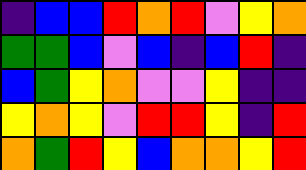[["indigo", "blue", "blue", "red", "orange", "red", "violet", "yellow", "orange"], ["green", "green", "blue", "violet", "blue", "indigo", "blue", "red", "indigo"], ["blue", "green", "yellow", "orange", "violet", "violet", "yellow", "indigo", "indigo"], ["yellow", "orange", "yellow", "violet", "red", "red", "yellow", "indigo", "red"], ["orange", "green", "red", "yellow", "blue", "orange", "orange", "yellow", "red"]]